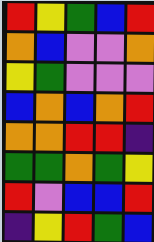[["red", "yellow", "green", "blue", "red"], ["orange", "blue", "violet", "violet", "orange"], ["yellow", "green", "violet", "violet", "violet"], ["blue", "orange", "blue", "orange", "red"], ["orange", "orange", "red", "red", "indigo"], ["green", "green", "orange", "green", "yellow"], ["red", "violet", "blue", "blue", "red"], ["indigo", "yellow", "red", "green", "blue"]]